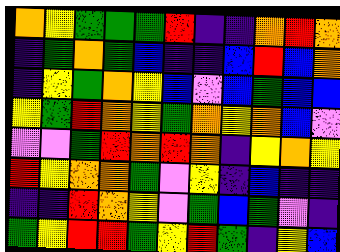[["orange", "yellow", "green", "green", "green", "red", "indigo", "indigo", "orange", "red", "orange"], ["indigo", "green", "orange", "green", "blue", "indigo", "indigo", "blue", "red", "blue", "orange"], ["indigo", "yellow", "green", "orange", "yellow", "blue", "violet", "blue", "green", "blue", "blue"], ["yellow", "green", "red", "orange", "yellow", "green", "orange", "yellow", "orange", "blue", "violet"], ["violet", "violet", "green", "red", "orange", "red", "orange", "indigo", "yellow", "orange", "yellow"], ["red", "yellow", "orange", "orange", "green", "violet", "yellow", "indigo", "blue", "indigo", "indigo"], ["indigo", "indigo", "red", "orange", "yellow", "violet", "green", "blue", "green", "violet", "indigo"], ["green", "yellow", "red", "red", "green", "yellow", "red", "green", "indigo", "yellow", "blue"]]